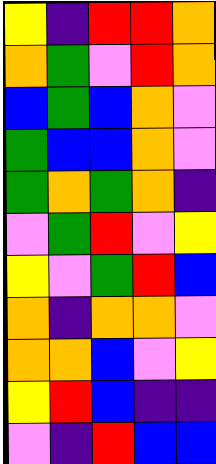[["yellow", "indigo", "red", "red", "orange"], ["orange", "green", "violet", "red", "orange"], ["blue", "green", "blue", "orange", "violet"], ["green", "blue", "blue", "orange", "violet"], ["green", "orange", "green", "orange", "indigo"], ["violet", "green", "red", "violet", "yellow"], ["yellow", "violet", "green", "red", "blue"], ["orange", "indigo", "orange", "orange", "violet"], ["orange", "orange", "blue", "violet", "yellow"], ["yellow", "red", "blue", "indigo", "indigo"], ["violet", "indigo", "red", "blue", "blue"]]